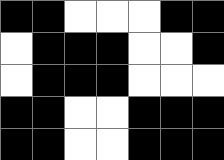[["black", "black", "white", "white", "white", "black", "black"], ["white", "black", "black", "black", "white", "white", "black"], ["white", "black", "black", "black", "white", "white", "white"], ["black", "black", "white", "white", "black", "black", "black"], ["black", "black", "white", "white", "black", "black", "black"]]